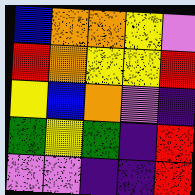[["blue", "orange", "orange", "yellow", "violet"], ["red", "orange", "yellow", "yellow", "red"], ["yellow", "blue", "orange", "violet", "indigo"], ["green", "yellow", "green", "indigo", "red"], ["violet", "violet", "indigo", "indigo", "red"]]